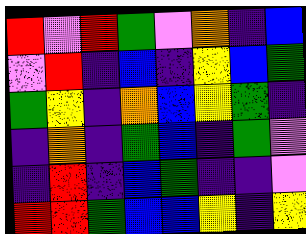[["red", "violet", "red", "green", "violet", "orange", "indigo", "blue"], ["violet", "red", "indigo", "blue", "indigo", "yellow", "blue", "green"], ["green", "yellow", "indigo", "orange", "blue", "yellow", "green", "indigo"], ["indigo", "orange", "indigo", "green", "blue", "indigo", "green", "violet"], ["indigo", "red", "indigo", "blue", "green", "indigo", "indigo", "violet"], ["red", "red", "green", "blue", "blue", "yellow", "indigo", "yellow"]]